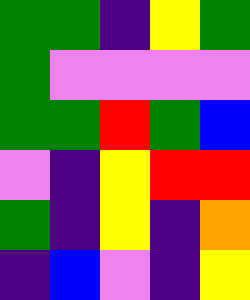[["green", "green", "indigo", "yellow", "green"], ["green", "violet", "violet", "violet", "violet"], ["green", "green", "red", "green", "blue"], ["violet", "indigo", "yellow", "red", "red"], ["green", "indigo", "yellow", "indigo", "orange"], ["indigo", "blue", "violet", "indigo", "yellow"]]